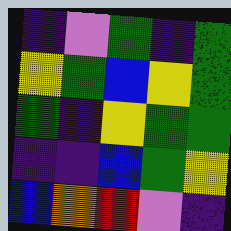[["indigo", "violet", "green", "indigo", "green"], ["yellow", "green", "blue", "yellow", "green"], ["green", "indigo", "yellow", "green", "green"], ["indigo", "indigo", "blue", "green", "yellow"], ["blue", "orange", "red", "violet", "indigo"]]